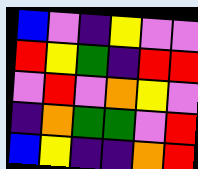[["blue", "violet", "indigo", "yellow", "violet", "violet"], ["red", "yellow", "green", "indigo", "red", "red"], ["violet", "red", "violet", "orange", "yellow", "violet"], ["indigo", "orange", "green", "green", "violet", "red"], ["blue", "yellow", "indigo", "indigo", "orange", "red"]]